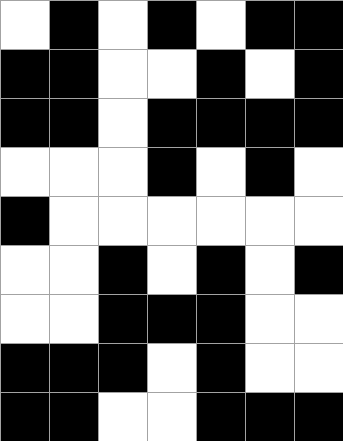[["white", "black", "white", "black", "white", "black", "black"], ["black", "black", "white", "white", "black", "white", "black"], ["black", "black", "white", "black", "black", "black", "black"], ["white", "white", "white", "black", "white", "black", "white"], ["black", "white", "white", "white", "white", "white", "white"], ["white", "white", "black", "white", "black", "white", "black"], ["white", "white", "black", "black", "black", "white", "white"], ["black", "black", "black", "white", "black", "white", "white"], ["black", "black", "white", "white", "black", "black", "black"]]